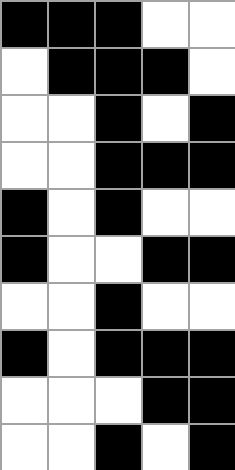[["black", "black", "black", "white", "white"], ["white", "black", "black", "black", "white"], ["white", "white", "black", "white", "black"], ["white", "white", "black", "black", "black"], ["black", "white", "black", "white", "white"], ["black", "white", "white", "black", "black"], ["white", "white", "black", "white", "white"], ["black", "white", "black", "black", "black"], ["white", "white", "white", "black", "black"], ["white", "white", "black", "white", "black"]]